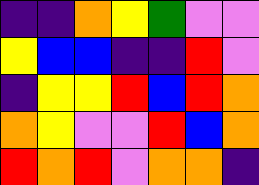[["indigo", "indigo", "orange", "yellow", "green", "violet", "violet"], ["yellow", "blue", "blue", "indigo", "indigo", "red", "violet"], ["indigo", "yellow", "yellow", "red", "blue", "red", "orange"], ["orange", "yellow", "violet", "violet", "red", "blue", "orange"], ["red", "orange", "red", "violet", "orange", "orange", "indigo"]]